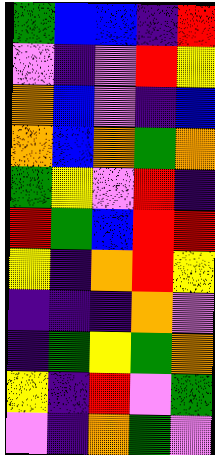[["green", "blue", "blue", "indigo", "red"], ["violet", "indigo", "violet", "red", "yellow"], ["orange", "blue", "violet", "indigo", "blue"], ["orange", "blue", "orange", "green", "orange"], ["green", "yellow", "violet", "red", "indigo"], ["red", "green", "blue", "red", "red"], ["yellow", "indigo", "orange", "red", "yellow"], ["indigo", "indigo", "indigo", "orange", "violet"], ["indigo", "green", "yellow", "green", "orange"], ["yellow", "indigo", "red", "violet", "green"], ["violet", "indigo", "orange", "green", "violet"]]